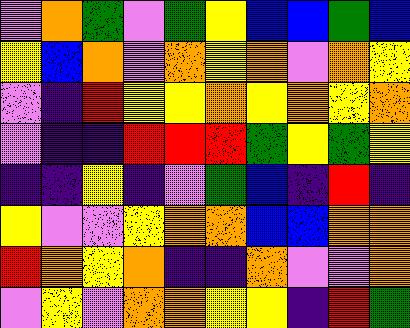[["violet", "orange", "green", "violet", "green", "yellow", "blue", "blue", "green", "blue"], ["yellow", "blue", "orange", "violet", "orange", "yellow", "orange", "violet", "orange", "yellow"], ["violet", "indigo", "red", "yellow", "yellow", "orange", "yellow", "orange", "yellow", "orange"], ["violet", "indigo", "indigo", "red", "red", "red", "green", "yellow", "green", "yellow"], ["indigo", "indigo", "yellow", "indigo", "violet", "green", "blue", "indigo", "red", "indigo"], ["yellow", "violet", "violet", "yellow", "orange", "orange", "blue", "blue", "orange", "orange"], ["red", "orange", "yellow", "orange", "indigo", "indigo", "orange", "violet", "violet", "orange"], ["violet", "yellow", "violet", "orange", "orange", "yellow", "yellow", "indigo", "red", "green"]]